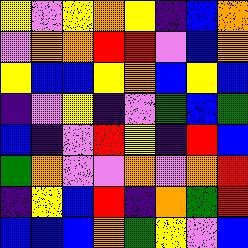[["yellow", "violet", "yellow", "orange", "yellow", "indigo", "blue", "orange"], ["violet", "orange", "orange", "red", "red", "violet", "blue", "orange"], ["yellow", "blue", "blue", "yellow", "orange", "blue", "yellow", "blue"], ["indigo", "violet", "yellow", "indigo", "violet", "green", "blue", "green"], ["blue", "indigo", "violet", "red", "yellow", "indigo", "red", "blue"], ["green", "orange", "violet", "violet", "orange", "violet", "orange", "red"], ["indigo", "yellow", "blue", "red", "indigo", "orange", "green", "red"], ["blue", "blue", "blue", "orange", "green", "yellow", "violet", "blue"]]